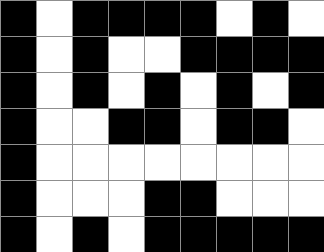[["black", "white", "black", "black", "black", "black", "white", "black", "white"], ["black", "white", "black", "white", "white", "black", "black", "black", "black"], ["black", "white", "black", "white", "black", "white", "black", "white", "black"], ["black", "white", "white", "black", "black", "white", "black", "black", "white"], ["black", "white", "white", "white", "white", "white", "white", "white", "white"], ["black", "white", "white", "white", "black", "black", "white", "white", "white"], ["black", "white", "black", "white", "black", "black", "black", "black", "black"]]